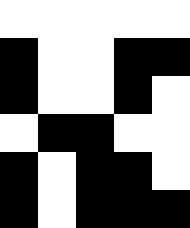[["white", "white", "white", "white", "white"], ["black", "white", "white", "black", "black"], ["black", "white", "white", "black", "white"], ["white", "black", "black", "white", "white"], ["black", "white", "black", "black", "white"], ["black", "white", "black", "black", "black"]]